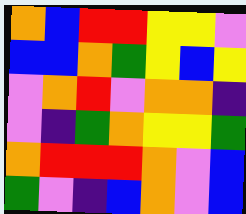[["orange", "blue", "red", "red", "yellow", "yellow", "violet"], ["blue", "blue", "orange", "green", "yellow", "blue", "yellow"], ["violet", "orange", "red", "violet", "orange", "orange", "indigo"], ["violet", "indigo", "green", "orange", "yellow", "yellow", "green"], ["orange", "red", "red", "red", "orange", "violet", "blue"], ["green", "violet", "indigo", "blue", "orange", "violet", "blue"]]